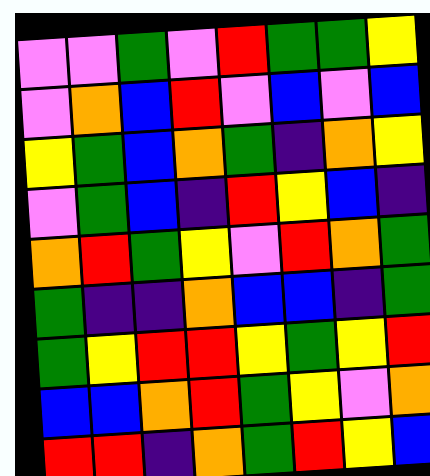[["violet", "violet", "green", "violet", "red", "green", "green", "yellow"], ["violet", "orange", "blue", "red", "violet", "blue", "violet", "blue"], ["yellow", "green", "blue", "orange", "green", "indigo", "orange", "yellow"], ["violet", "green", "blue", "indigo", "red", "yellow", "blue", "indigo"], ["orange", "red", "green", "yellow", "violet", "red", "orange", "green"], ["green", "indigo", "indigo", "orange", "blue", "blue", "indigo", "green"], ["green", "yellow", "red", "red", "yellow", "green", "yellow", "red"], ["blue", "blue", "orange", "red", "green", "yellow", "violet", "orange"], ["red", "red", "indigo", "orange", "green", "red", "yellow", "blue"]]